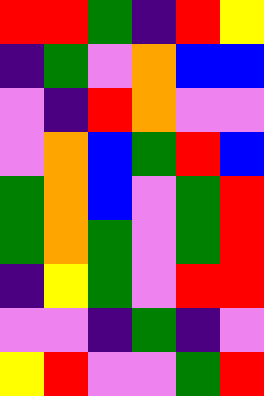[["red", "red", "green", "indigo", "red", "yellow"], ["indigo", "green", "violet", "orange", "blue", "blue"], ["violet", "indigo", "red", "orange", "violet", "violet"], ["violet", "orange", "blue", "green", "red", "blue"], ["green", "orange", "blue", "violet", "green", "red"], ["green", "orange", "green", "violet", "green", "red"], ["indigo", "yellow", "green", "violet", "red", "red"], ["violet", "violet", "indigo", "green", "indigo", "violet"], ["yellow", "red", "violet", "violet", "green", "red"]]